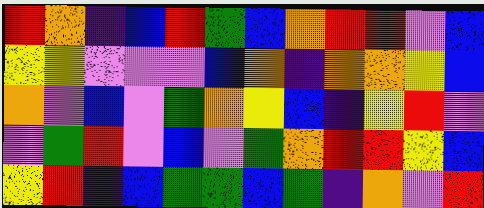[["red", "orange", "indigo", "blue", "red", "green", "blue", "orange", "red", "red", "violet", "blue"], ["yellow", "yellow", "violet", "violet", "violet", "blue", "orange", "indigo", "orange", "orange", "yellow", "blue"], ["orange", "violet", "blue", "violet", "green", "orange", "yellow", "blue", "indigo", "yellow", "red", "violet"], ["violet", "green", "red", "violet", "blue", "violet", "green", "orange", "red", "red", "yellow", "blue"], ["yellow", "red", "indigo", "blue", "green", "green", "blue", "green", "indigo", "orange", "violet", "red"]]